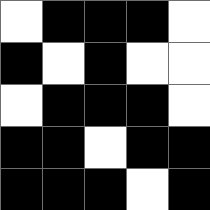[["white", "black", "black", "black", "white"], ["black", "white", "black", "white", "white"], ["white", "black", "black", "black", "white"], ["black", "black", "white", "black", "black"], ["black", "black", "black", "white", "black"]]